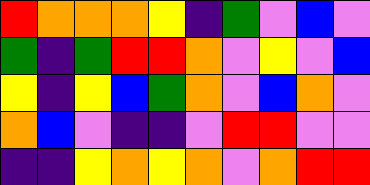[["red", "orange", "orange", "orange", "yellow", "indigo", "green", "violet", "blue", "violet"], ["green", "indigo", "green", "red", "red", "orange", "violet", "yellow", "violet", "blue"], ["yellow", "indigo", "yellow", "blue", "green", "orange", "violet", "blue", "orange", "violet"], ["orange", "blue", "violet", "indigo", "indigo", "violet", "red", "red", "violet", "violet"], ["indigo", "indigo", "yellow", "orange", "yellow", "orange", "violet", "orange", "red", "red"]]